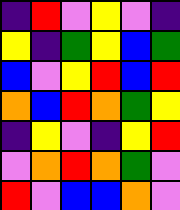[["indigo", "red", "violet", "yellow", "violet", "indigo"], ["yellow", "indigo", "green", "yellow", "blue", "green"], ["blue", "violet", "yellow", "red", "blue", "red"], ["orange", "blue", "red", "orange", "green", "yellow"], ["indigo", "yellow", "violet", "indigo", "yellow", "red"], ["violet", "orange", "red", "orange", "green", "violet"], ["red", "violet", "blue", "blue", "orange", "violet"]]